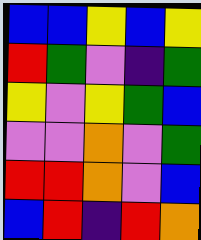[["blue", "blue", "yellow", "blue", "yellow"], ["red", "green", "violet", "indigo", "green"], ["yellow", "violet", "yellow", "green", "blue"], ["violet", "violet", "orange", "violet", "green"], ["red", "red", "orange", "violet", "blue"], ["blue", "red", "indigo", "red", "orange"]]